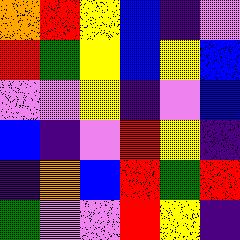[["orange", "red", "yellow", "blue", "indigo", "violet"], ["red", "green", "yellow", "blue", "yellow", "blue"], ["violet", "violet", "yellow", "indigo", "violet", "blue"], ["blue", "indigo", "violet", "red", "yellow", "indigo"], ["indigo", "orange", "blue", "red", "green", "red"], ["green", "violet", "violet", "red", "yellow", "indigo"]]